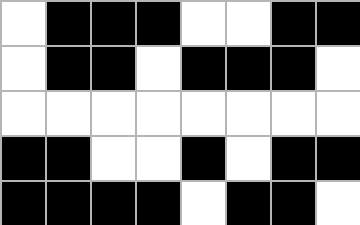[["white", "black", "black", "black", "white", "white", "black", "black"], ["white", "black", "black", "white", "black", "black", "black", "white"], ["white", "white", "white", "white", "white", "white", "white", "white"], ["black", "black", "white", "white", "black", "white", "black", "black"], ["black", "black", "black", "black", "white", "black", "black", "white"]]